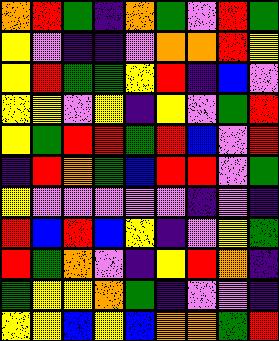[["orange", "red", "green", "indigo", "orange", "green", "violet", "red", "green"], ["yellow", "violet", "indigo", "indigo", "violet", "orange", "orange", "red", "yellow"], ["yellow", "red", "green", "green", "yellow", "red", "indigo", "blue", "violet"], ["yellow", "yellow", "violet", "yellow", "indigo", "yellow", "violet", "green", "red"], ["yellow", "green", "red", "red", "green", "red", "blue", "violet", "red"], ["indigo", "red", "orange", "green", "blue", "red", "red", "violet", "green"], ["yellow", "violet", "violet", "violet", "violet", "violet", "indigo", "violet", "indigo"], ["red", "blue", "red", "blue", "yellow", "indigo", "violet", "yellow", "green"], ["red", "green", "orange", "violet", "indigo", "yellow", "red", "orange", "indigo"], ["green", "yellow", "yellow", "orange", "green", "indigo", "violet", "violet", "indigo"], ["yellow", "yellow", "blue", "yellow", "blue", "orange", "orange", "green", "red"]]